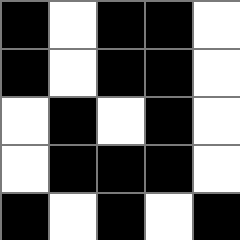[["black", "white", "black", "black", "white"], ["black", "white", "black", "black", "white"], ["white", "black", "white", "black", "white"], ["white", "black", "black", "black", "white"], ["black", "white", "black", "white", "black"]]